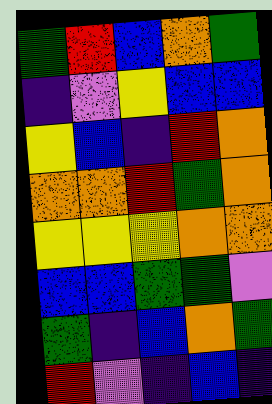[["green", "red", "blue", "orange", "green"], ["indigo", "violet", "yellow", "blue", "blue"], ["yellow", "blue", "indigo", "red", "orange"], ["orange", "orange", "red", "green", "orange"], ["yellow", "yellow", "yellow", "orange", "orange"], ["blue", "blue", "green", "green", "violet"], ["green", "indigo", "blue", "orange", "green"], ["red", "violet", "indigo", "blue", "indigo"]]